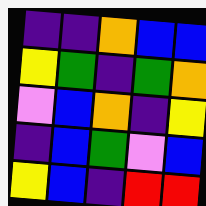[["indigo", "indigo", "orange", "blue", "blue"], ["yellow", "green", "indigo", "green", "orange"], ["violet", "blue", "orange", "indigo", "yellow"], ["indigo", "blue", "green", "violet", "blue"], ["yellow", "blue", "indigo", "red", "red"]]